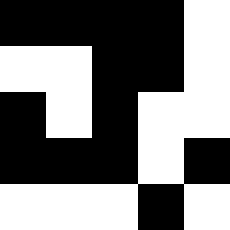[["black", "black", "black", "black", "white"], ["white", "white", "black", "black", "white"], ["black", "white", "black", "white", "white"], ["black", "black", "black", "white", "black"], ["white", "white", "white", "black", "white"]]